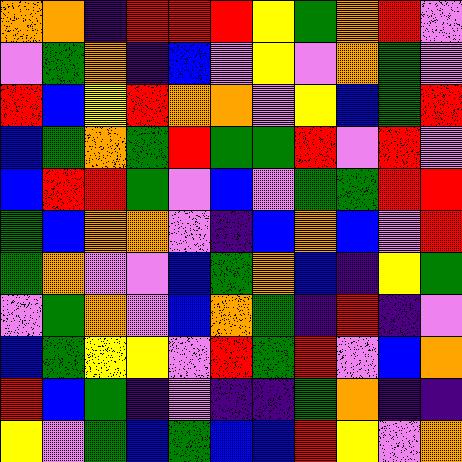[["orange", "orange", "indigo", "red", "red", "red", "yellow", "green", "orange", "red", "violet"], ["violet", "green", "orange", "indigo", "blue", "violet", "yellow", "violet", "orange", "green", "violet"], ["red", "blue", "yellow", "red", "orange", "orange", "violet", "yellow", "blue", "green", "red"], ["blue", "green", "orange", "green", "red", "green", "green", "red", "violet", "red", "violet"], ["blue", "red", "red", "green", "violet", "blue", "violet", "green", "green", "red", "red"], ["green", "blue", "orange", "orange", "violet", "indigo", "blue", "orange", "blue", "violet", "red"], ["green", "orange", "violet", "violet", "blue", "green", "orange", "blue", "indigo", "yellow", "green"], ["violet", "green", "orange", "violet", "blue", "orange", "green", "indigo", "red", "indigo", "violet"], ["blue", "green", "yellow", "yellow", "violet", "red", "green", "red", "violet", "blue", "orange"], ["red", "blue", "green", "indigo", "violet", "indigo", "indigo", "green", "orange", "indigo", "indigo"], ["yellow", "violet", "green", "blue", "green", "blue", "blue", "red", "yellow", "violet", "orange"]]